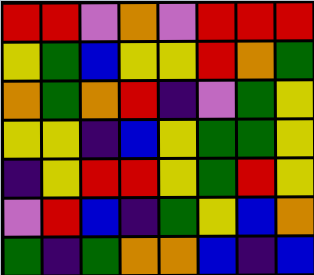[["red", "red", "violet", "orange", "violet", "red", "red", "red"], ["yellow", "green", "blue", "yellow", "yellow", "red", "orange", "green"], ["orange", "green", "orange", "red", "indigo", "violet", "green", "yellow"], ["yellow", "yellow", "indigo", "blue", "yellow", "green", "green", "yellow"], ["indigo", "yellow", "red", "red", "yellow", "green", "red", "yellow"], ["violet", "red", "blue", "indigo", "green", "yellow", "blue", "orange"], ["green", "indigo", "green", "orange", "orange", "blue", "indigo", "blue"]]